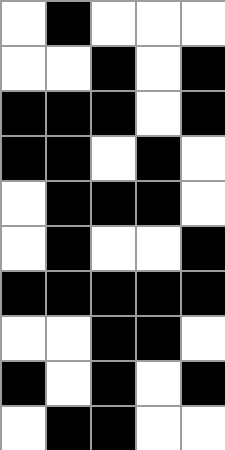[["white", "black", "white", "white", "white"], ["white", "white", "black", "white", "black"], ["black", "black", "black", "white", "black"], ["black", "black", "white", "black", "white"], ["white", "black", "black", "black", "white"], ["white", "black", "white", "white", "black"], ["black", "black", "black", "black", "black"], ["white", "white", "black", "black", "white"], ["black", "white", "black", "white", "black"], ["white", "black", "black", "white", "white"]]